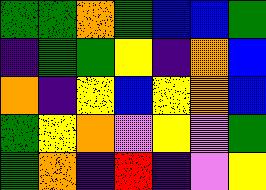[["green", "green", "orange", "green", "blue", "blue", "green"], ["indigo", "green", "green", "yellow", "indigo", "orange", "blue"], ["orange", "indigo", "yellow", "blue", "yellow", "orange", "blue"], ["green", "yellow", "orange", "violet", "yellow", "violet", "green"], ["green", "orange", "indigo", "red", "indigo", "violet", "yellow"]]